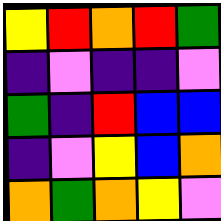[["yellow", "red", "orange", "red", "green"], ["indigo", "violet", "indigo", "indigo", "violet"], ["green", "indigo", "red", "blue", "blue"], ["indigo", "violet", "yellow", "blue", "orange"], ["orange", "green", "orange", "yellow", "violet"]]